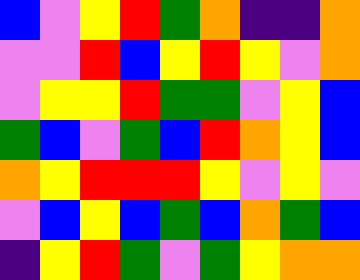[["blue", "violet", "yellow", "red", "green", "orange", "indigo", "indigo", "orange"], ["violet", "violet", "red", "blue", "yellow", "red", "yellow", "violet", "orange"], ["violet", "yellow", "yellow", "red", "green", "green", "violet", "yellow", "blue"], ["green", "blue", "violet", "green", "blue", "red", "orange", "yellow", "blue"], ["orange", "yellow", "red", "red", "red", "yellow", "violet", "yellow", "violet"], ["violet", "blue", "yellow", "blue", "green", "blue", "orange", "green", "blue"], ["indigo", "yellow", "red", "green", "violet", "green", "yellow", "orange", "orange"]]